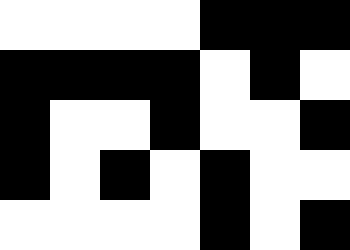[["white", "white", "white", "white", "black", "black", "black"], ["black", "black", "black", "black", "white", "black", "white"], ["black", "white", "white", "black", "white", "white", "black"], ["black", "white", "black", "white", "black", "white", "white"], ["white", "white", "white", "white", "black", "white", "black"]]